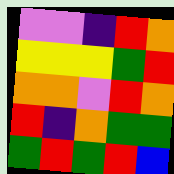[["violet", "violet", "indigo", "red", "orange"], ["yellow", "yellow", "yellow", "green", "red"], ["orange", "orange", "violet", "red", "orange"], ["red", "indigo", "orange", "green", "green"], ["green", "red", "green", "red", "blue"]]